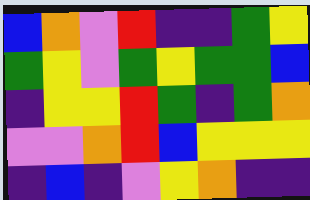[["blue", "orange", "violet", "red", "indigo", "indigo", "green", "yellow"], ["green", "yellow", "violet", "green", "yellow", "green", "green", "blue"], ["indigo", "yellow", "yellow", "red", "green", "indigo", "green", "orange"], ["violet", "violet", "orange", "red", "blue", "yellow", "yellow", "yellow"], ["indigo", "blue", "indigo", "violet", "yellow", "orange", "indigo", "indigo"]]